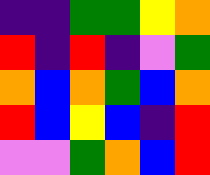[["indigo", "indigo", "green", "green", "yellow", "orange"], ["red", "indigo", "red", "indigo", "violet", "green"], ["orange", "blue", "orange", "green", "blue", "orange"], ["red", "blue", "yellow", "blue", "indigo", "red"], ["violet", "violet", "green", "orange", "blue", "red"]]